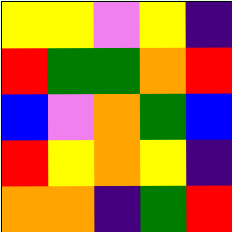[["yellow", "yellow", "violet", "yellow", "indigo"], ["red", "green", "green", "orange", "red"], ["blue", "violet", "orange", "green", "blue"], ["red", "yellow", "orange", "yellow", "indigo"], ["orange", "orange", "indigo", "green", "red"]]